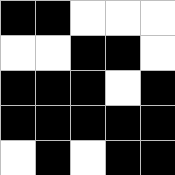[["black", "black", "white", "white", "white"], ["white", "white", "black", "black", "white"], ["black", "black", "black", "white", "black"], ["black", "black", "black", "black", "black"], ["white", "black", "white", "black", "black"]]